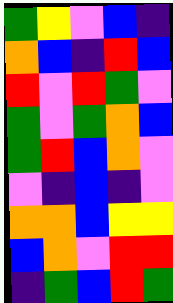[["green", "yellow", "violet", "blue", "indigo"], ["orange", "blue", "indigo", "red", "blue"], ["red", "violet", "red", "green", "violet"], ["green", "violet", "green", "orange", "blue"], ["green", "red", "blue", "orange", "violet"], ["violet", "indigo", "blue", "indigo", "violet"], ["orange", "orange", "blue", "yellow", "yellow"], ["blue", "orange", "violet", "red", "red"], ["indigo", "green", "blue", "red", "green"]]